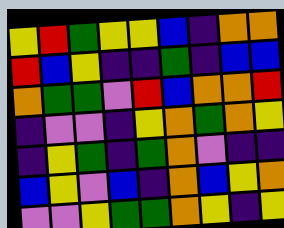[["yellow", "red", "green", "yellow", "yellow", "blue", "indigo", "orange", "orange"], ["red", "blue", "yellow", "indigo", "indigo", "green", "indigo", "blue", "blue"], ["orange", "green", "green", "violet", "red", "blue", "orange", "orange", "red"], ["indigo", "violet", "violet", "indigo", "yellow", "orange", "green", "orange", "yellow"], ["indigo", "yellow", "green", "indigo", "green", "orange", "violet", "indigo", "indigo"], ["blue", "yellow", "violet", "blue", "indigo", "orange", "blue", "yellow", "orange"], ["violet", "violet", "yellow", "green", "green", "orange", "yellow", "indigo", "yellow"]]